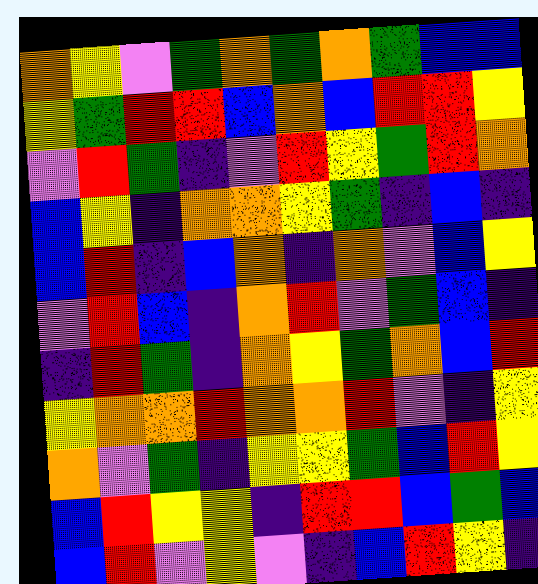[["orange", "yellow", "violet", "green", "orange", "green", "orange", "green", "blue", "blue"], ["yellow", "green", "red", "red", "blue", "orange", "blue", "red", "red", "yellow"], ["violet", "red", "green", "indigo", "violet", "red", "yellow", "green", "red", "orange"], ["blue", "yellow", "indigo", "orange", "orange", "yellow", "green", "indigo", "blue", "indigo"], ["blue", "red", "indigo", "blue", "orange", "indigo", "orange", "violet", "blue", "yellow"], ["violet", "red", "blue", "indigo", "orange", "red", "violet", "green", "blue", "indigo"], ["indigo", "red", "green", "indigo", "orange", "yellow", "green", "orange", "blue", "red"], ["yellow", "orange", "orange", "red", "orange", "orange", "red", "violet", "indigo", "yellow"], ["orange", "violet", "green", "indigo", "yellow", "yellow", "green", "blue", "red", "yellow"], ["blue", "red", "yellow", "yellow", "indigo", "red", "red", "blue", "green", "blue"], ["blue", "red", "violet", "yellow", "violet", "indigo", "blue", "red", "yellow", "indigo"]]